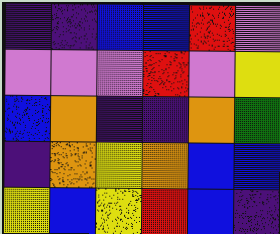[["indigo", "indigo", "blue", "blue", "red", "violet"], ["violet", "violet", "violet", "red", "violet", "yellow"], ["blue", "orange", "indigo", "indigo", "orange", "green"], ["indigo", "orange", "yellow", "orange", "blue", "blue"], ["yellow", "blue", "yellow", "red", "blue", "indigo"]]